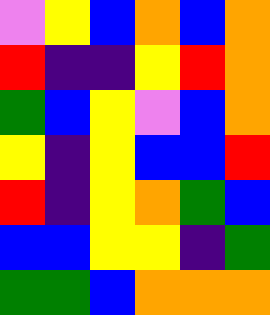[["violet", "yellow", "blue", "orange", "blue", "orange"], ["red", "indigo", "indigo", "yellow", "red", "orange"], ["green", "blue", "yellow", "violet", "blue", "orange"], ["yellow", "indigo", "yellow", "blue", "blue", "red"], ["red", "indigo", "yellow", "orange", "green", "blue"], ["blue", "blue", "yellow", "yellow", "indigo", "green"], ["green", "green", "blue", "orange", "orange", "orange"]]